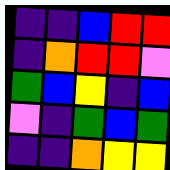[["indigo", "indigo", "blue", "red", "red"], ["indigo", "orange", "red", "red", "violet"], ["green", "blue", "yellow", "indigo", "blue"], ["violet", "indigo", "green", "blue", "green"], ["indigo", "indigo", "orange", "yellow", "yellow"]]